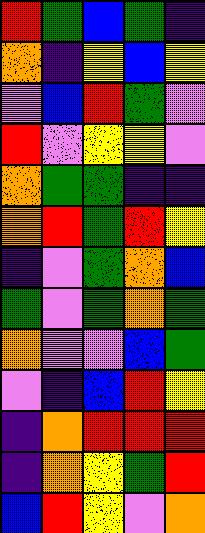[["red", "green", "blue", "green", "indigo"], ["orange", "indigo", "yellow", "blue", "yellow"], ["violet", "blue", "red", "green", "violet"], ["red", "violet", "yellow", "yellow", "violet"], ["orange", "green", "green", "indigo", "indigo"], ["orange", "red", "green", "red", "yellow"], ["indigo", "violet", "green", "orange", "blue"], ["green", "violet", "green", "orange", "green"], ["orange", "violet", "violet", "blue", "green"], ["violet", "indigo", "blue", "red", "yellow"], ["indigo", "orange", "red", "red", "red"], ["indigo", "orange", "yellow", "green", "red"], ["blue", "red", "yellow", "violet", "orange"]]